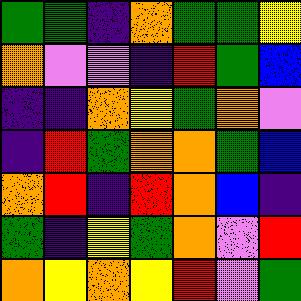[["green", "green", "indigo", "orange", "green", "green", "yellow"], ["orange", "violet", "violet", "indigo", "red", "green", "blue"], ["indigo", "indigo", "orange", "yellow", "green", "orange", "violet"], ["indigo", "red", "green", "orange", "orange", "green", "blue"], ["orange", "red", "indigo", "red", "orange", "blue", "indigo"], ["green", "indigo", "yellow", "green", "orange", "violet", "red"], ["orange", "yellow", "orange", "yellow", "red", "violet", "green"]]